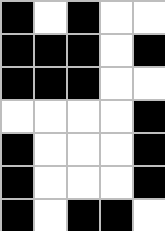[["black", "white", "black", "white", "white"], ["black", "black", "black", "white", "black"], ["black", "black", "black", "white", "white"], ["white", "white", "white", "white", "black"], ["black", "white", "white", "white", "black"], ["black", "white", "white", "white", "black"], ["black", "white", "black", "black", "white"]]